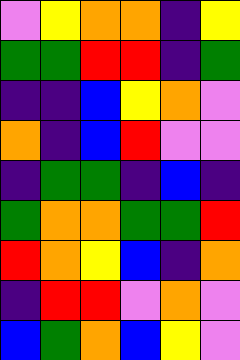[["violet", "yellow", "orange", "orange", "indigo", "yellow"], ["green", "green", "red", "red", "indigo", "green"], ["indigo", "indigo", "blue", "yellow", "orange", "violet"], ["orange", "indigo", "blue", "red", "violet", "violet"], ["indigo", "green", "green", "indigo", "blue", "indigo"], ["green", "orange", "orange", "green", "green", "red"], ["red", "orange", "yellow", "blue", "indigo", "orange"], ["indigo", "red", "red", "violet", "orange", "violet"], ["blue", "green", "orange", "blue", "yellow", "violet"]]